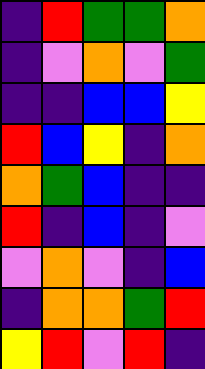[["indigo", "red", "green", "green", "orange"], ["indigo", "violet", "orange", "violet", "green"], ["indigo", "indigo", "blue", "blue", "yellow"], ["red", "blue", "yellow", "indigo", "orange"], ["orange", "green", "blue", "indigo", "indigo"], ["red", "indigo", "blue", "indigo", "violet"], ["violet", "orange", "violet", "indigo", "blue"], ["indigo", "orange", "orange", "green", "red"], ["yellow", "red", "violet", "red", "indigo"]]